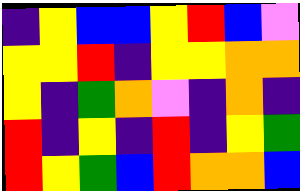[["indigo", "yellow", "blue", "blue", "yellow", "red", "blue", "violet"], ["yellow", "yellow", "red", "indigo", "yellow", "yellow", "orange", "orange"], ["yellow", "indigo", "green", "orange", "violet", "indigo", "orange", "indigo"], ["red", "indigo", "yellow", "indigo", "red", "indigo", "yellow", "green"], ["red", "yellow", "green", "blue", "red", "orange", "orange", "blue"]]